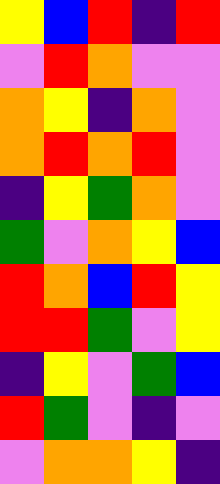[["yellow", "blue", "red", "indigo", "red"], ["violet", "red", "orange", "violet", "violet"], ["orange", "yellow", "indigo", "orange", "violet"], ["orange", "red", "orange", "red", "violet"], ["indigo", "yellow", "green", "orange", "violet"], ["green", "violet", "orange", "yellow", "blue"], ["red", "orange", "blue", "red", "yellow"], ["red", "red", "green", "violet", "yellow"], ["indigo", "yellow", "violet", "green", "blue"], ["red", "green", "violet", "indigo", "violet"], ["violet", "orange", "orange", "yellow", "indigo"]]